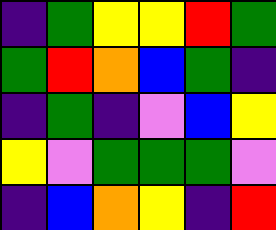[["indigo", "green", "yellow", "yellow", "red", "green"], ["green", "red", "orange", "blue", "green", "indigo"], ["indigo", "green", "indigo", "violet", "blue", "yellow"], ["yellow", "violet", "green", "green", "green", "violet"], ["indigo", "blue", "orange", "yellow", "indigo", "red"]]